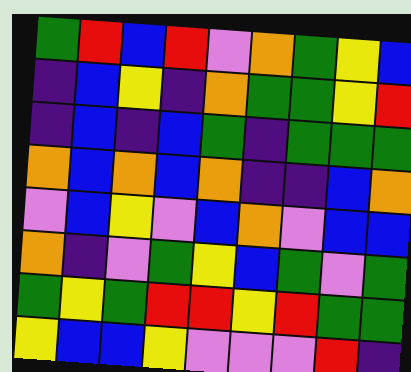[["green", "red", "blue", "red", "violet", "orange", "green", "yellow", "blue"], ["indigo", "blue", "yellow", "indigo", "orange", "green", "green", "yellow", "red"], ["indigo", "blue", "indigo", "blue", "green", "indigo", "green", "green", "green"], ["orange", "blue", "orange", "blue", "orange", "indigo", "indigo", "blue", "orange"], ["violet", "blue", "yellow", "violet", "blue", "orange", "violet", "blue", "blue"], ["orange", "indigo", "violet", "green", "yellow", "blue", "green", "violet", "green"], ["green", "yellow", "green", "red", "red", "yellow", "red", "green", "green"], ["yellow", "blue", "blue", "yellow", "violet", "violet", "violet", "red", "indigo"]]